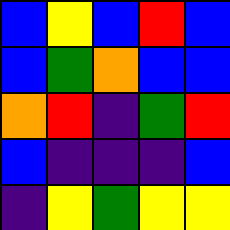[["blue", "yellow", "blue", "red", "blue"], ["blue", "green", "orange", "blue", "blue"], ["orange", "red", "indigo", "green", "red"], ["blue", "indigo", "indigo", "indigo", "blue"], ["indigo", "yellow", "green", "yellow", "yellow"]]